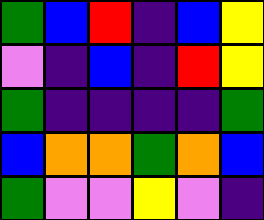[["green", "blue", "red", "indigo", "blue", "yellow"], ["violet", "indigo", "blue", "indigo", "red", "yellow"], ["green", "indigo", "indigo", "indigo", "indigo", "green"], ["blue", "orange", "orange", "green", "orange", "blue"], ["green", "violet", "violet", "yellow", "violet", "indigo"]]